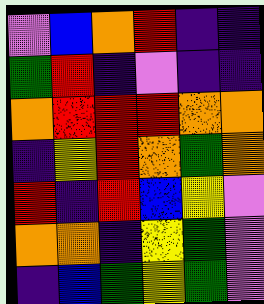[["violet", "blue", "orange", "red", "indigo", "indigo"], ["green", "red", "indigo", "violet", "indigo", "indigo"], ["orange", "red", "red", "red", "orange", "orange"], ["indigo", "yellow", "red", "orange", "green", "orange"], ["red", "indigo", "red", "blue", "yellow", "violet"], ["orange", "orange", "indigo", "yellow", "green", "violet"], ["indigo", "blue", "green", "yellow", "green", "violet"]]